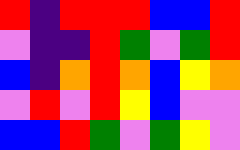[["red", "indigo", "red", "red", "red", "blue", "blue", "red"], ["violet", "indigo", "indigo", "red", "green", "violet", "green", "red"], ["blue", "indigo", "orange", "red", "orange", "blue", "yellow", "orange"], ["violet", "red", "violet", "red", "yellow", "blue", "violet", "violet"], ["blue", "blue", "red", "green", "violet", "green", "yellow", "violet"]]